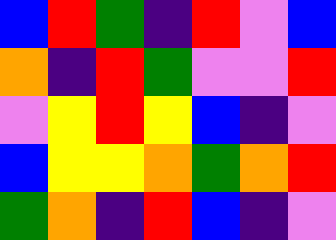[["blue", "red", "green", "indigo", "red", "violet", "blue"], ["orange", "indigo", "red", "green", "violet", "violet", "red"], ["violet", "yellow", "red", "yellow", "blue", "indigo", "violet"], ["blue", "yellow", "yellow", "orange", "green", "orange", "red"], ["green", "orange", "indigo", "red", "blue", "indigo", "violet"]]